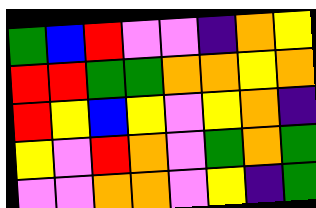[["green", "blue", "red", "violet", "violet", "indigo", "orange", "yellow"], ["red", "red", "green", "green", "orange", "orange", "yellow", "orange"], ["red", "yellow", "blue", "yellow", "violet", "yellow", "orange", "indigo"], ["yellow", "violet", "red", "orange", "violet", "green", "orange", "green"], ["violet", "violet", "orange", "orange", "violet", "yellow", "indigo", "green"]]